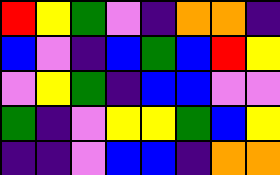[["red", "yellow", "green", "violet", "indigo", "orange", "orange", "indigo"], ["blue", "violet", "indigo", "blue", "green", "blue", "red", "yellow"], ["violet", "yellow", "green", "indigo", "blue", "blue", "violet", "violet"], ["green", "indigo", "violet", "yellow", "yellow", "green", "blue", "yellow"], ["indigo", "indigo", "violet", "blue", "blue", "indigo", "orange", "orange"]]